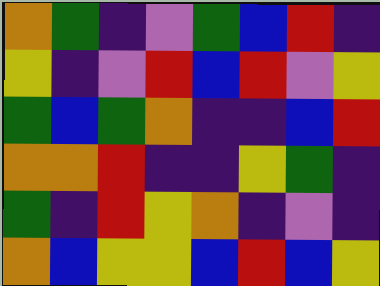[["orange", "green", "indigo", "violet", "green", "blue", "red", "indigo"], ["yellow", "indigo", "violet", "red", "blue", "red", "violet", "yellow"], ["green", "blue", "green", "orange", "indigo", "indigo", "blue", "red"], ["orange", "orange", "red", "indigo", "indigo", "yellow", "green", "indigo"], ["green", "indigo", "red", "yellow", "orange", "indigo", "violet", "indigo"], ["orange", "blue", "yellow", "yellow", "blue", "red", "blue", "yellow"]]